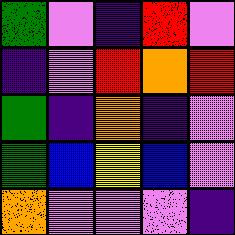[["green", "violet", "indigo", "red", "violet"], ["indigo", "violet", "red", "orange", "red"], ["green", "indigo", "orange", "indigo", "violet"], ["green", "blue", "yellow", "blue", "violet"], ["orange", "violet", "violet", "violet", "indigo"]]